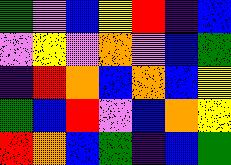[["green", "violet", "blue", "yellow", "red", "indigo", "blue"], ["violet", "yellow", "violet", "orange", "violet", "blue", "green"], ["indigo", "red", "orange", "blue", "orange", "blue", "yellow"], ["green", "blue", "red", "violet", "blue", "orange", "yellow"], ["red", "orange", "blue", "green", "indigo", "blue", "green"]]